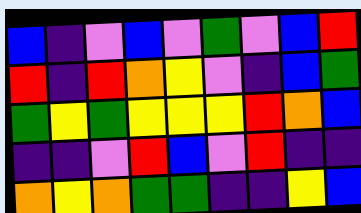[["blue", "indigo", "violet", "blue", "violet", "green", "violet", "blue", "red"], ["red", "indigo", "red", "orange", "yellow", "violet", "indigo", "blue", "green"], ["green", "yellow", "green", "yellow", "yellow", "yellow", "red", "orange", "blue"], ["indigo", "indigo", "violet", "red", "blue", "violet", "red", "indigo", "indigo"], ["orange", "yellow", "orange", "green", "green", "indigo", "indigo", "yellow", "blue"]]